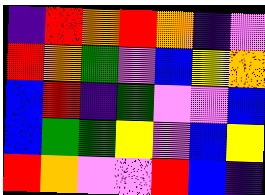[["indigo", "red", "orange", "red", "orange", "indigo", "violet"], ["red", "orange", "green", "violet", "blue", "yellow", "orange"], ["blue", "red", "indigo", "green", "violet", "violet", "blue"], ["blue", "green", "green", "yellow", "violet", "blue", "yellow"], ["red", "orange", "violet", "violet", "red", "blue", "indigo"]]